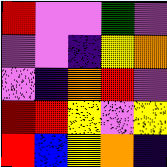[["red", "violet", "violet", "green", "violet"], ["violet", "violet", "indigo", "yellow", "orange"], ["violet", "indigo", "orange", "red", "violet"], ["red", "red", "yellow", "violet", "yellow"], ["red", "blue", "yellow", "orange", "indigo"]]